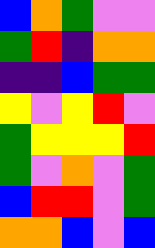[["blue", "orange", "green", "violet", "violet"], ["green", "red", "indigo", "orange", "orange"], ["indigo", "indigo", "blue", "green", "green"], ["yellow", "violet", "yellow", "red", "violet"], ["green", "yellow", "yellow", "yellow", "red"], ["green", "violet", "orange", "violet", "green"], ["blue", "red", "red", "violet", "green"], ["orange", "orange", "blue", "violet", "blue"]]